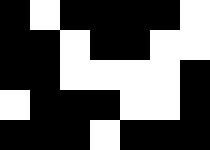[["black", "white", "black", "black", "black", "black", "white"], ["black", "black", "white", "black", "black", "white", "white"], ["black", "black", "white", "white", "white", "white", "black"], ["white", "black", "black", "black", "white", "white", "black"], ["black", "black", "black", "white", "black", "black", "black"]]